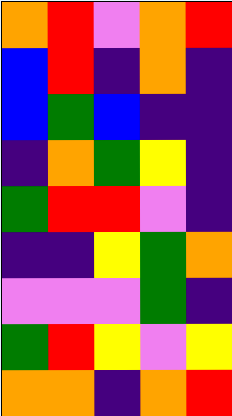[["orange", "red", "violet", "orange", "red"], ["blue", "red", "indigo", "orange", "indigo"], ["blue", "green", "blue", "indigo", "indigo"], ["indigo", "orange", "green", "yellow", "indigo"], ["green", "red", "red", "violet", "indigo"], ["indigo", "indigo", "yellow", "green", "orange"], ["violet", "violet", "violet", "green", "indigo"], ["green", "red", "yellow", "violet", "yellow"], ["orange", "orange", "indigo", "orange", "red"]]